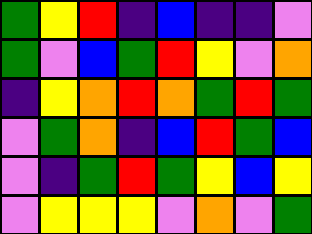[["green", "yellow", "red", "indigo", "blue", "indigo", "indigo", "violet"], ["green", "violet", "blue", "green", "red", "yellow", "violet", "orange"], ["indigo", "yellow", "orange", "red", "orange", "green", "red", "green"], ["violet", "green", "orange", "indigo", "blue", "red", "green", "blue"], ["violet", "indigo", "green", "red", "green", "yellow", "blue", "yellow"], ["violet", "yellow", "yellow", "yellow", "violet", "orange", "violet", "green"]]